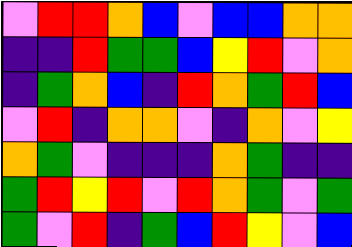[["violet", "red", "red", "orange", "blue", "violet", "blue", "blue", "orange", "orange"], ["indigo", "indigo", "red", "green", "green", "blue", "yellow", "red", "violet", "orange"], ["indigo", "green", "orange", "blue", "indigo", "red", "orange", "green", "red", "blue"], ["violet", "red", "indigo", "orange", "orange", "violet", "indigo", "orange", "violet", "yellow"], ["orange", "green", "violet", "indigo", "indigo", "indigo", "orange", "green", "indigo", "indigo"], ["green", "red", "yellow", "red", "violet", "red", "orange", "green", "violet", "green"], ["green", "violet", "red", "indigo", "green", "blue", "red", "yellow", "violet", "blue"]]